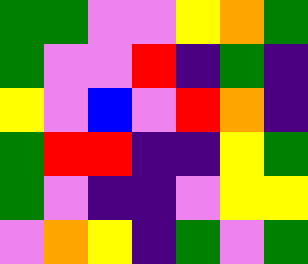[["green", "green", "violet", "violet", "yellow", "orange", "green"], ["green", "violet", "violet", "red", "indigo", "green", "indigo"], ["yellow", "violet", "blue", "violet", "red", "orange", "indigo"], ["green", "red", "red", "indigo", "indigo", "yellow", "green"], ["green", "violet", "indigo", "indigo", "violet", "yellow", "yellow"], ["violet", "orange", "yellow", "indigo", "green", "violet", "green"]]